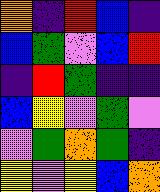[["orange", "indigo", "red", "blue", "indigo"], ["blue", "green", "violet", "blue", "red"], ["indigo", "red", "green", "indigo", "indigo"], ["blue", "yellow", "violet", "green", "violet"], ["violet", "green", "orange", "green", "indigo"], ["yellow", "violet", "yellow", "blue", "orange"]]